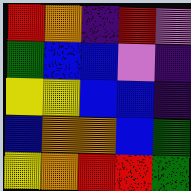[["red", "orange", "indigo", "red", "violet"], ["green", "blue", "blue", "violet", "indigo"], ["yellow", "yellow", "blue", "blue", "indigo"], ["blue", "orange", "orange", "blue", "green"], ["yellow", "orange", "red", "red", "green"]]